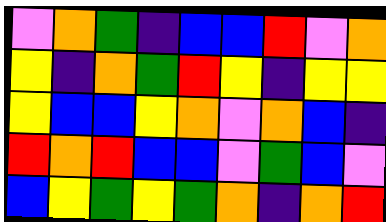[["violet", "orange", "green", "indigo", "blue", "blue", "red", "violet", "orange"], ["yellow", "indigo", "orange", "green", "red", "yellow", "indigo", "yellow", "yellow"], ["yellow", "blue", "blue", "yellow", "orange", "violet", "orange", "blue", "indigo"], ["red", "orange", "red", "blue", "blue", "violet", "green", "blue", "violet"], ["blue", "yellow", "green", "yellow", "green", "orange", "indigo", "orange", "red"]]